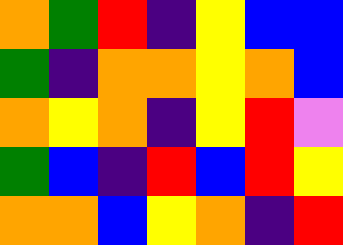[["orange", "green", "red", "indigo", "yellow", "blue", "blue"], ["green", "indigo", "orange", "orange", "yellow", "orange", "blue"], ["orange", "yellow", "orange", "indigo", "yellow", "red", "violet"], ["green", "blue", "indigo", "red", "blue", "red", "yellow"], ["orange", "orange", "blue", "yellow", "orange", "indigo", "red"]]